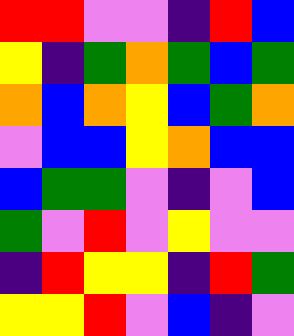[["red", "red", "violet", "violet", "indigo", "red", "blue"], ["yellow", "indigo", "green", "orange", "green", "blue", "green"], ["orange", "blue", "orange", "yellow", "blue", "green", "orange"], ["violet", "blue", "blue", "yellow", "orange", "blue", "blue"], ["blue", "green", "green", "violet", "indigo", "violet", "blue"], ["green", "violet", "red", "violet", "yellow", "violet", "violet"], ["indigo", "red", "yellow", "yellow", "indigo", "red", "green"], ["yellow", "yellow", "red", "violet", "blue", "indigo", "violet"]]